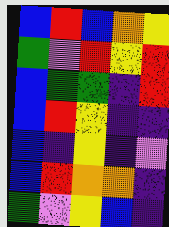[["blue", "red", "blue", "orange", "yellow"], ["green", "violet", "red", "yellow", "red"], ["blue", "green", "green", "indigo", "red"], ["blue", "red", "yellow", "indigo", "indigo"], ["blue", "indigo", "yellow", "indigo", "violet"], ["blue", "red", "orange", "orange", "indigo"], ["green", "violet", "yellow", "blue", "indigo"]]